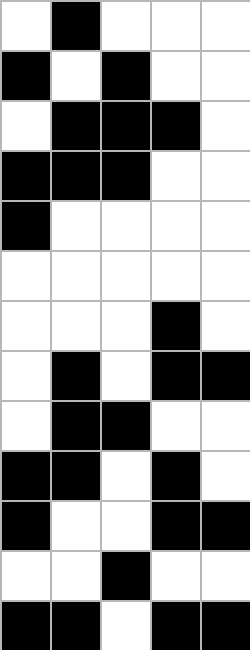[["white", "black", "white", "white", "white"], ["black", "white", "black", "white", "white"], ["white", "black", "black", "black", "white"], ["black", "black", "black", "white", "white"], ["black", "white", "white", "white", "white"], ["white", "white", "white", "white", "white"], ["white", "white", "white", "black", "white"], ["white", "black", "white", "black", "black"], ["white", "black", "black", "white", "white"], ["black", "black", "white", "black", "white"], ["black", "white", "white", "black", "black"], ["white", "white", "black", "white", "white"], ["black", "black", "white", "black", "black"]]